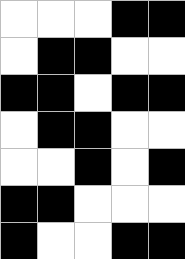[["white", "white", "white", "black", "black"], ["white", "black", "black", "white", "white"], ["black", "black", "white", "black", "black"], ["white", "black", "black", "white", "white"], ["white", "white", "black", "white", "black"], ["black", "black", "white", "white", "white"], ["black", "white", "white", "black", "black"]]